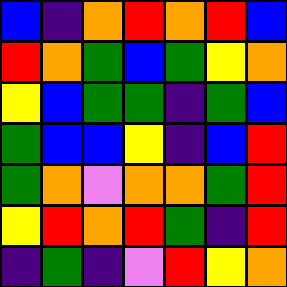[["blue", "indigo", "orange", "red", "orange", "red", "blue"], ["red", "orange", "green", "blue", "green", "yellow", "orange"], ["yellow", "blue", "green", "green", "indigo", "green", "blue"], ["green", "blue", "blue", "yellow", "indigo", "blue", "red"], ["green", "orange", "violet", "orange", "orange", "green", "red"], ["yellow", "red", "orange", "red", "green", "indigo", "red"], ["indigo", "green", "indigo", "violet", "red", "yellow", "orange"]]